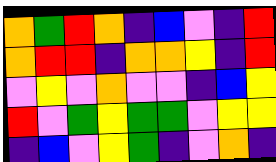[["orange", "green", "red", "orange", "indigo", "blue", "violet", "indigo", "red"], ["orange", "red", "red", "indigo", "orange", "orange", "yellow", "indigo", "red"], ["violet", "yellow", "violet", "orange", "violet", "violet", "indigo", "blue", "yellow"], ["red", "violet", "green", "yellow", "green", "green", "violet", "yellow", "yellow"], ["indigo", "blue", "violet", "yellow", "green", "indigo", "violet", "orange", "indigo"]]